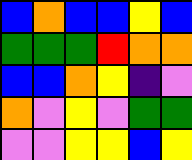[["blue", "orange", "blue", "blue", "yellow", "blue"], ["green", "green", "green", "red", "orange", "orange"], ["blue", "blue", "orange", "yellow", "indigo", "violet"], ["orange", "violet", "yellow", "violet", "green", "green"], ["violet", "violet", "yellow", "yellow", "blue", "yellow"]]